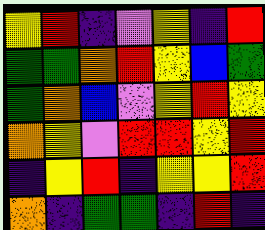[["yellow", "red", "indigo", "violet", "yellow", "indigo", "red"], ["green", "green", "orange", "red", "yellow", "blue", "green"], ["green", "orange", "blue", "violet", "yellow", "red", "yellow"], ["orange", "yellow", "violet", "red", "red", "yellow", "red"], ["indigo", "yellow", "red", "indigo", "yellow", "yellow", "red"], ["orange", "indigo", "green", "green", "indigo", "red", "indigo"]]